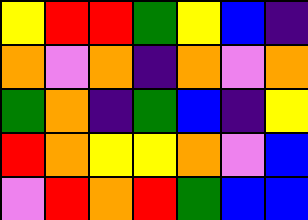[["yellow", "red", "red", "green", "yellow", "blue", "indigo"], ["orange", "violet", "orange", "indigo", "orange", "violet", "orange"], ["green", "orange", "indigo", "green", "blue", "indigo", "yellow"], ["red", "orange", "yellow", "yellow", "orange", "violet", "blue"], ["violet", "red", "orange", "red", "green", "blue", "blue"]]